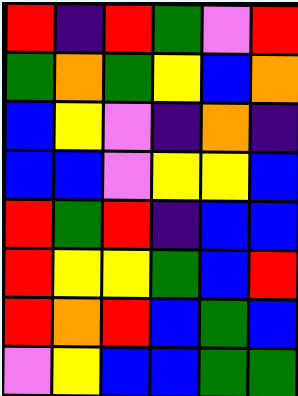[["red", "indigo", "red", "green", "violet", "red"], ["green", "orange", "green", "yellow", "blue", "orange"], ["blue", "yellow", "violet", "indigo", "orange", "indigo"], ["blue", "blue", "violet", "yellow", "yellow", "blue"], ["red", "green", "red", "indigo", "blue", "blue"], ["red", "yellow", "yellow", "green", "blue", "red"], ["red", "orange", "red", "blue", "green", "blue"], ["violet", "yellow", "blue", "blue", "green", "green"]]